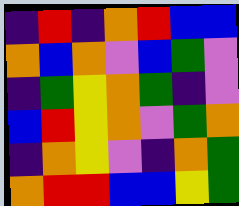[["indigo", "red", "indigo", "orange", "red", "blue", "blue"], ["orange", "blue", "orange", "violet", "blue", "green", "violet"], ["indigo", "green", "yellow", "orange", "green", "indigo", "violet"], ["blue", "red", "yellow", "orange", "violet", "green", "orange"], ["indigo", "orange", "yellow", "violet", "indigo", "orange", "green"], ["orange", "red", "red", "blue", "blue", "yellow", "green"]]